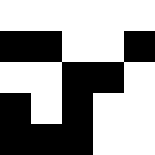[["white", "white", "white", "white", "white"], ["black", "black", "white", "white", "black"], ["white", "white", "black", "black", "white"], ["black", "white", "black", "white", "white"], ["black", "black", "black", "white", "white"]]